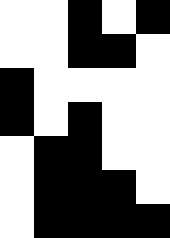[["white", "white", "black", "white", "black"], ["white", "white", "black", "black", "white"], ["black", "white", "white", "white", "white"], ["black", "white", "black", "white", "white"], ["white", "black", "black", "white", "white"], ["white", "black", "black", "black", "white"], ["white", "black", "black", "black", "black"]]